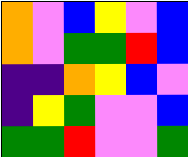[["orange", "violet", "blue", "yellow", "violet", "blue"], ["orange", "violet", "green", "green", "red", "blue"], ["indigo", "indigo", "orange", "yellow", "blue", "violet"], ["indigo", "yellow", "green", "violet", "violet", "blue"], ["green", "green", "red", "violet", "violet", "green"]]